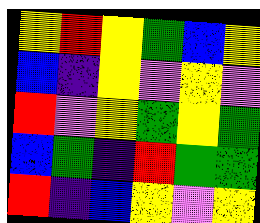[["yellow", "red", "yellow", "green", "blue", "yellow"], ["blue", "indigo", "yellow", "violet", "yellow", "violet"], ["red", "violet", "yellow", "green", "yellow", "green"], ["blue", "green", "indigo", "red", "green", "green"], ["red", "indigo", "blue", "yellow", "violet", "yellow"]]